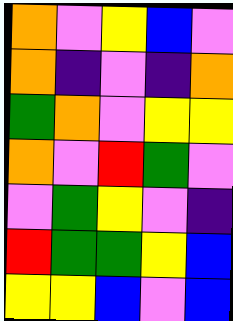[["orange", "violet", "yellow", "blue", "violet"], ["orange", "indigo", "violet", "indigo", "orange"], ["green", "orange", "violet", "yellow", "yellow"], ["orange", "violet", "red", "green", "violet"], ["violet", "green", "yellow", "violet", "indigo"], ["red", "green", "green", "yellow", "blue"], ["yellow", "yellow", "blue", "violet", "blue"]]